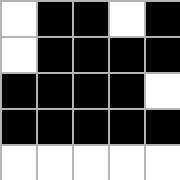[["white", "black", "black", "white", "black"], ["white", "black", "black", "black", "black"], ["black", "black", "black", "black", "white"], ["black", "black", "black", "black", "black"], ["white", "white", "white", "white", "white"]]